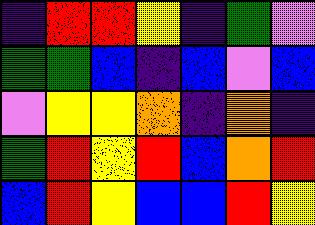[["indigo", "red", "red", "yellow", "indigo", "green", "violet"], ["green", "green", "blue", "indigo", "blue", "violet", "blue"], ["violet", "yellow", "yellow", "orange", "indigo", "orange", "indigo"], ["green", "red", "yellow", "red", "blue", "orange", "red"], ["blue", "red", "yellow", "blue", "blue", "red", "yellow"]]